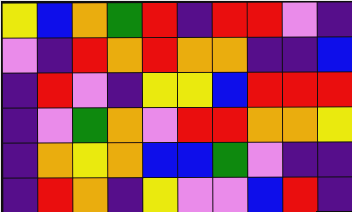[["yellow", "blue", "orange", "green", "red", "indigo", "red", "red", "violet", "indigo"], ["violet", "indigo", "red", "orange", "red", "orange", "orange", "indigo", "indigo", "blue"], ["indigo", "red", "violet", "indigo", "yellow", "yellow", "blue", "red", "red", "red"], ["indigo", "violet", "green", "orange", "violet", "red", "red", "orange", "orange", "yellow"], ["indigo", "orange", "yellow", "orange", "blue", "blue", "green", "violet", "indigo", "indigo"], ["indigo", "red", "orange", "indigo", "yellow", "violet", "violet", "blue", "red", "indigo"]]